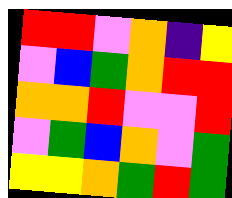[["red", "red", "violet", "orange", "indigo", "yellow"], ["violet", "blue", "green", "orange", "red", "red"], ["orange", "orange", "red", "violet", "violet", "red"], ["violet", "green", "blue", "orange", "violet", "green"], ["yellow", "yellow", "orange", "green", "red", "green"]]